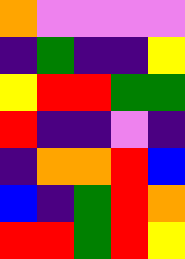[["orange", "violet", "violet", "violet", "violet"], ["indigo", "green", "indigo", "indigo", "yellow"], ["yellow", "red", "red", "green", "green"], ["red", "indigo", "indigo", "violet", "indigo"], ["indigo", "orange", "orange", "red", "blue"], ["blue", "indigo", "green", "red", "orange"], ["red", "red", "green", "red", "yellow"]]